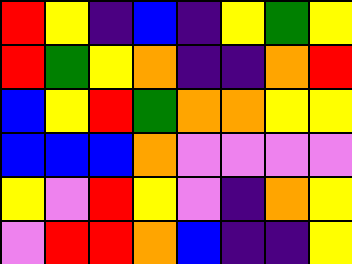[["red", "yellow", "indigo", "blue", "indigo", "yellow", "green", "yellow"], ["red", "green", "yellow", "orange", "indigo", "indigo", "orange", "red"], ["blue", "yellow", "red", "green", "orange", "orange", "yellow", "yellow"], ["blue", "blue", "blue", "orange", "violet", "violet", "violet", "violet"], ["yellow", "violet", "red", "yellow", "violet", "indigo", "orange", "yellow"], ["violet", "red", "red", "orange", "blue", "indigo", "indigo", "yellow"]]